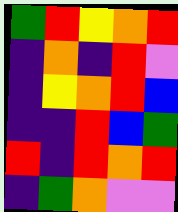[["green", "red", "yellow", "orange", "red"], ["indigo", "orange", "indigo", "red", "violet"], ["indigo", "yellow", "orange", "red", "blue"], ["indigo", "indigo", "red", "blue", "green"], ["red", "indigo", "red", "orange", "red"], ["indigo", "green", "orange", "violet", "violet"]]